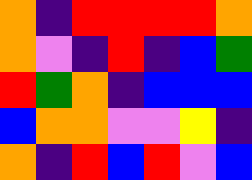[["orange", "indigo", "red", "red", "red", "red", "orange"], ["orange", "violet", "indigo", "red", "indigo", "blue", "green"], ["red", "green", "orange", "indigo", "blue", "blue", "blue"], ["blue", "orange", "orange", "violet", "violet", "yellow", "indigo"], ["orange", "indigo", "red", "blue", "red", "violet", "blue"]]